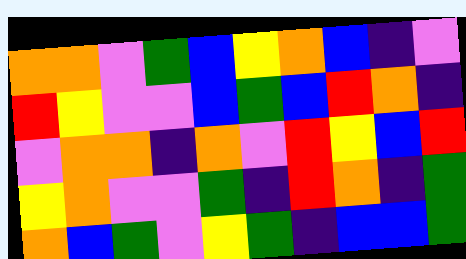[["orange", "orange", "violet", "green", "blue", "yellow", "orange", "blue", "indigo", "violet"], ["red", "yellow", "violet", "violet", "blue", "green", "blue", "red", "orange", "indigo"], ["violet", "orange", "orange", "indigo", "orange", "violet", "red", "yellow", "blue", "red"], ["yellow", "orange", "violet", "violet", "green", "indigo", "red", "orange", "indigo", "green"], ["orange", "blue", "green", "violet", "yellow", "green", "indigo", "blue", "blue", "green"]]